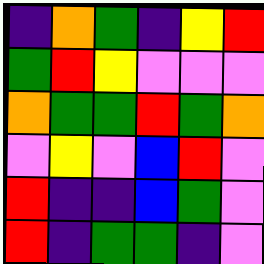[["indigo", "orange", "green", "indigo", "yellow", "red"], ["green", "red", "yellow", "violet", "violet", "violet"], ["orange", "green", "green", "red", "green", "orange"], ["violet", "yellow", "violet", "blue", "red", "violet"], ["red", "indigo", "indigo", "blue", "green", "violet"], ["red", "indigo", "green", "green", "indigo", "violet"]]